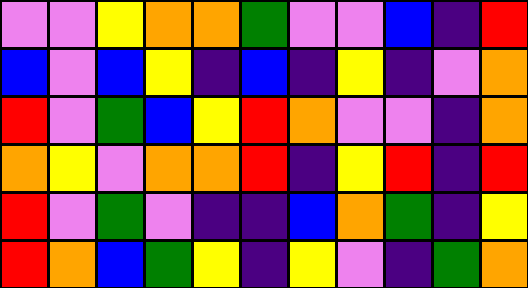[["violet", "violet", "yellow", "orange", "orange", "green", "violet", "violet", "blue", "indigo", "red"], ["blue", "violet", "blue", "yellow", "indigo", "blue", "indigo", "yellow", "indigo", "violet", "orange"], ["red", "violet", "green", "blue", "yellow", "red", "orange", "violet", "violet", "indigo", "orange"], ["orange", "yellow", "violet", "orange", "orange", "red", "indigo", "yellow", "red", "indigo", "red"], ["red", "violet", "green", "violet", "indigo", "indigo", "blue", "orange", "green", "indigo", "yellow"], ["red", "orange", "blue", "green", "yellow", "indigo", "yellow", "violet", "indigo", "green", "orange"]]